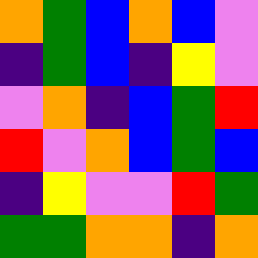[["orange", "green", "blue", "orange", "blue", "violet"], ["indigo", "green", "blue", "indigo", "yellow", "violet"], ["violet", "orange", "indigo", "blue", "green", "red"], ["red", "violet", "orange", "blue", "green", "blue"], ["indigo", "yellow", "violet", "violet", "red", "green"], ["green", "green", "orange", "orange", "indigo", "orange"]]